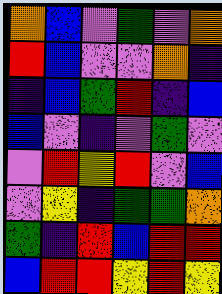[["orange", "blue", "violet", "green", "violet", "orange"], ["red", "blue", "violet", "violet", "orange", "indigo"], ["indigo", "blue", "green", "red", "indigo", "blue"], ["blue", "violet", "indigo", "violet", "green", "violet"], ["violet", "red", "yellow", "red", "violet", "blue"], ["violet", "yellow", "indigo", "green", "green", "orange"], ["green", "indigo", "red", "blue", "red", "red"], ["blue", "red", "red", "yellow", "red", "yellow"]]